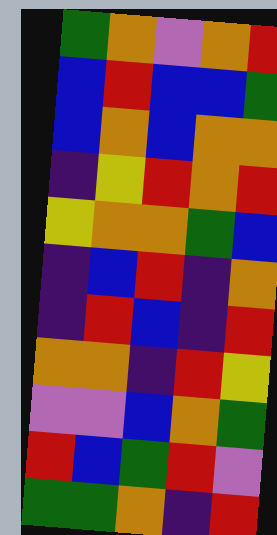[["green", "orange", "violet", "orange", "red"], ["blue", "red", "blue", "blue", "green"], ["blue", "orange", "blue", "orange", "orange"], ["indigo", "yellow", "red", "orange", "red"], ["yellow", "orange", "orange", "green", "blue"], ["indigo", "blue", "red", "indigo", "orange"], ["indigo", "red", "blue", "indigo", "red"], ["orange", "orange", "indigo", "red", "yellow"], ["violet", "violet", "blue", "orange", "green"], ["red", "blue", "green", "red", "violet"], ["green", "green", "orange", "indigo", "red"]]